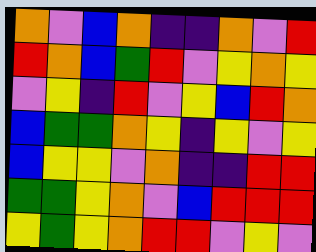[["orange", "violet", "blue", "orange", "indigo", "indigo", "orange", "violet", "red"], ["red", "orange", "blue", "green", "red", "violet", "yellow", "orange", "yellow"], ["violet", "yellow", "indigo", "red", "violet", "yellow", "blue", "red", "orange"], ["blue", "green", "green", "orange", "yellow", "indigo", "yellow", "violet", "yellow"], ["blue", "yellow", "yellow", "violet", "orange", "indigo", "indigo", "red", "red"], ["green", "green", "yellow", "orange", "violet", "blue", "red", "red", "red"], ["yellow", "green", "yellow", "orange", "red", "red", "violet", "yellow", "violet"]]